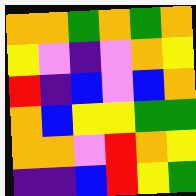[["orange", "orange", "green", "orange", "green", "orange"], ["yellow", "violet", "indigo", "violet", "orange", "yellow"], ["red", "indigo", "blue", "violet", "blue", "orange"], ["orange", "blue", "yellow", "yellow", "green", "green"], ["orange", "orange", "violet", "red", "orange", "yellow"], ["indigo", "indigo", "blue", "red", "yellow", "green"]]